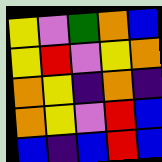[["yellow", "violet", "green", "orange", "blue"], ["yellow", "red", "violet", "yellow", "orange"], ["orange", "yellow", "indigo", "orange", "indigo"], ["orange", "yellow", "violet", "red", "blue"], ["blue", "indigo", "blue", "red", "blue"]]